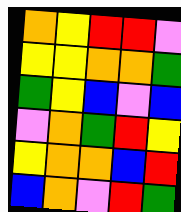[["orange", "yellow", "red", "red", "violet"], ["yellow", "yellow", "orange", "orange", "green"], ["green", "yellow", "blue", "violet", "blue"], ["violet", "orange", "green", "red", "yellow"], ["yellow", "orange", "orange", "blue", "red"], ["blue", "orange", "violet", "red", "green"]]